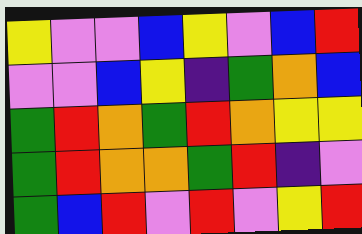[["yellow", "violet", "violet", "blue", "yellow", "violet", "blue", "red"], ["violet", "violet", "blue", "yellow", "indigo", "green", "orange", "blue"], ["green", "red", "orange", "green", "red", "orange", "yellow", "yellow"], ["green", "red", "orange", "orange", "green", "red", "indigo", "violet"], ["green", "blue", "red", "violet", "red", "violet", "yellow", "red"]]